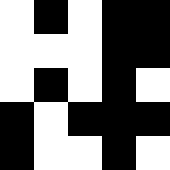[["white", "black", "white", "black", "black"], ["white", "white", "white", "black", "black"], ["white", "black", "white", "black", "white"], ["black", "white", "black", "black", "black"], ["black", "white", "white", "black", "white"]]